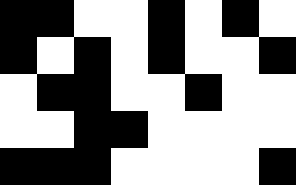[["black", "black", "white", "white", "black", "white", "black", "white"], ["black", "white", "black", "white", "black", "white", "white", "black"], ["white", "black", "black", "white", "white", "black", "white", "white"], ["white", "white", "black", "black", "white", "white", "white", "white"], ["black", "black", "black", "white", "white", "white", "white", "black"]]